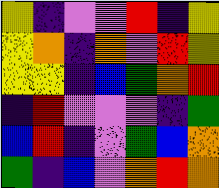[["yellow", "indigo", "violet", "violet", "red", "indigo", "yellow"], ["yellow", "orange", "indigo", "orange", "violet", "red", "yellow"], ["yellow", "yellow", "indigo", "blue", "green", "orange", "red"], ["indigo", "red", "violet", "violet", "violet", "indigo", "green"], ["blue", "red", "indigo", "violet", "green", "blue", "orange"], ["green", "indigo", "blue", "violet", "orange", "red", "orange"]]